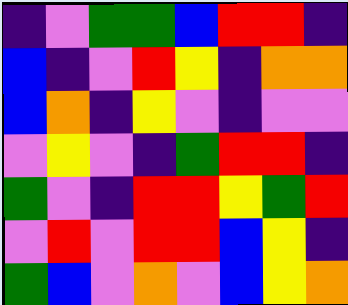[["indigo", "violet", "green", "green", "blue", "red", "red", "indigo"], ["blue", "indigo", "violet", "red", "yellow", "indigo", "orange", "orange"], ["blue", "orange", "indigo", "yellow", "violet", "indigo", "violet", "violet"], ["violet", "yellow", "violet", "indigo", "green", "red", "red", "indigo"], ["green", "violet", "indigo", "red", "red", "yellow", "green", "red"], ["violet", "red", "violet", "red", "red", "blue", "yellow", "indigo"], ["green", "blue", "violet", "orange", "violet", "blue", "yellow", "orange"]]